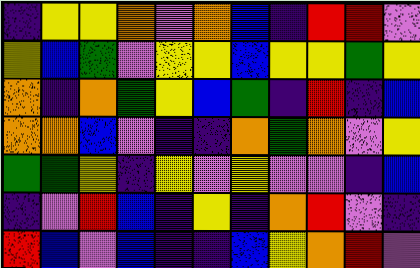[["indigo", "yellow", "yellow", "orange", "violet", "orange", "blue", "indigo", "red", "red", "violet"], ["yellow", "blue", "green", "violet", "yellow", "yellow", "blue", "yellow", "yellow", "green", "yellow"], ["orange", "indigo", "orange", "green", "yellow", "blue", "green", "indigo", "red", "indigo", "blue"], ["orange", "orange", "blue", "violet", "indigo", "indigo", "orange", "green", "orange", "violet", "yellow"], ["green", "green", "yellow", "indigo", "yellow", "violet", "yellow", "violet", "violet", "indigo", "blue"], ["indigo", "violet", "red", "blue", "indigo", "yellow", "indigo", "orange", "red", "violet", "indigo"], ["red", "blue", "violet", "blue", "indigo", "indigo", "blue", "yellow", "orange", "red", "violet"]]